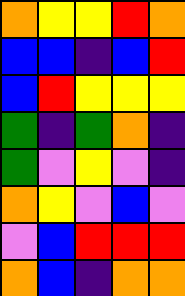[["orange", "yellow", "yellow", "red", "orange"], ["blue", "blue", "indigo", "blue", "red"], ["blue", "red", "yellow", "yellow", "yellow"], ["green", "indigo", "green", "orange", "indigo"], ["green", "violet", "yellow", "violet", "indigo"], ["orange", "yellow", "violet", "blue", "violet"], ["violet", "blue", "red", "red", "red"], ["orange", "blue", "indigo", "orange", "orange"]]